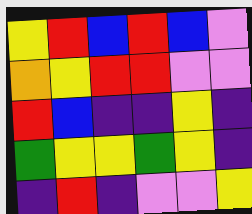[["yellow", "red", "blue", "red", "blue", "violet"], ["orange", "yellow", "red", "red", "violet", "violet"], ["red", "blue", "indigo", "indigo", "yellow", "indigo"], ["green", "yellow", "yellow", "green", "yellow", "indigo"], ["indigo", "red", "indigo", "violet", "violet", "yellow"]]